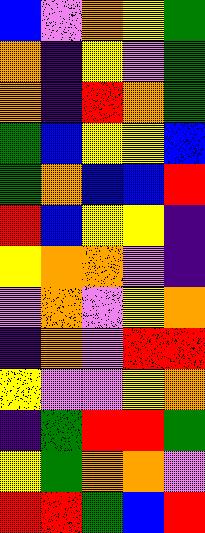[["blue", "violet", "orange", "yellow", "green"], ["orange", "indigo", "yellow", "violet", "green"], ["orange", "indigo", "red", "orange", "green"], ["green", "blue", "yellow", "yellow", "blue"], ["green", "orange", "blue", "blue", "red"], ["red", "blue", "yellow", "yellow", "indigo"], ["yellow", "orange", "orange", "violet", "indigo"], ["violet", "orange", "violet", "yellow", "orange"], ["indigo", "orange", "violet", "red", "red"], ["yellow", "violet", "violet", "yellow", "orange"], ["indigo", "green", "red", "red", "green"], ["yellow", "green", "orange", "orange", "violet"], ["red", "red", "green", "blue", "red"]]